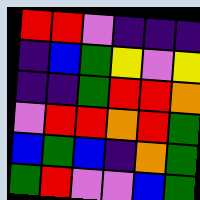[["red", "red", "violet", "indigo", "indigo", "indigo"], ["indigo", "blue", "green", "yellow", "violet", "yellow"], ["indigo", "indigo", "green", "red", "red", "orange"], ["violet", "red", "red", "orange", "red", "green"], ["blue", "green", "blue", "indigo", "orange", "green"], ["green", "red", "violet", "violet", "blue", "green"]]